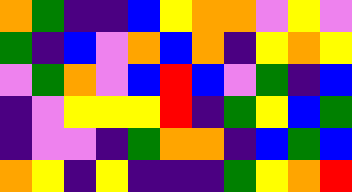[["orange", "green", "indigo", "indigo", "blue", "yellow", "orange", "orange", "violet", "yellow", "violet"], ["green", "indigo", "blue", "violet", "orange", "blue", "orange", "indigo", "yellow", "orange", "yellow"], ["violet", "green", "orange", "violet", "blue", "red", "blue", "violet", "green", "indigo", "blue"], ["indigo", "violet", "yellow", "yellow", "yellow", "red", "indigo", "green", "yellow", "blue", "green"], ["indigo", "violet", "violet", "indigo", "green", "orange", "orange", "indigo", "blue", "green", "blue"], ["orange", "yellow", "indigo", "yellow", "indigo", "indigo", "indigo", "green", "yellow", "orange", "red"]]